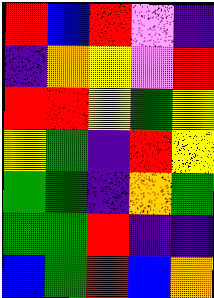[["red", "blue", "red", "violet", "indigo"], ["indigo", "orange", "yellow", "violet", "red"], ["red", "red", "yellow", "green", "yellow"], ["yellow", "green", "indigo", "red", "yellow"], ["green", "green", "indigo", "orange", "green"], ["green", "green", "red", "indigo", "indigo"], ["blue", "green", "red", "blue", "orange"]]